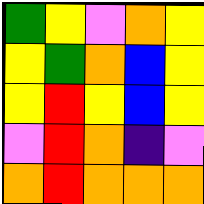[["green", "yellow", "violet", "orange", "yellow"], ["yellow", "green", "orange", "blue", "yellow"], ["yellow", "red", "yellow", "blue", "yellow"], ["violet", "red", "orange", "indigo", "violet"], ["orange", "red", "orange", "orange", "orange"]]